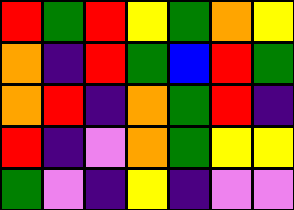[["red", "green", "red", "yellow", "green", "orange", "yellow"], ["orange", "indigo", "red", "green", "blue", "red", "green"], ["orange", "red", "indigo", "orange", "green", "red", "indigo"], ["red", "indigo", "violet", "orange", "green", "yellow", "yellow"], ["green", "violet", "indigo", "yellow", "indigo", "violet", "violet"]]